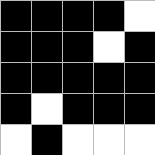[["black", "black", "black", "black", "white"], ["black", "black", "black", "white", "black"], ["black", "black", "black", "black", "black"], ["black", "white", "black", "black", "black"], ["white", "black", "white", "white", "white"]]